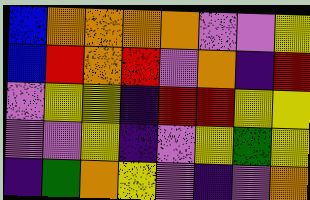[["blue", "orange", "orange", "orange", "orange", "violet", "violet", "yellow"], ["blue", "red", "orange", "red", "violet", "orange", "indigo", "red"], ["violet", "yellow", "yellow", "indigo", "red", "red", "yellow", "yellow"], ["violet", "violet", "yellow", "indigo", "violet", "yellow", "green", "yellow"], ["indigo", "green", "orange", "yellow", "violet", "indigo", "violet", "orange"]]